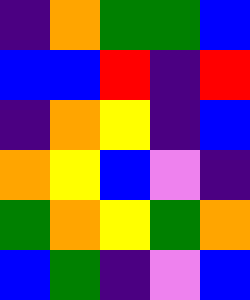[["indigo", "orange", "green", "green", "blue"], ["blue", "blue", "red", "indigo", "red"], ["indigo", "orange", "yellow", "indigo", "blue"], ["orange", "yellow", "blue", "violet", "indigo"], ["green", "orange", "yellow", "green", "orange"], ["blue", "green", "indigo", "violet", "blue"]]